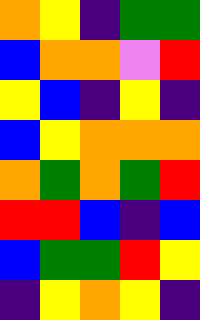[["orange", "yellow", "indigo", "green", "green"], ["blue", "orange", "orange", "violet", "red"], ["yellow", "blue", "indigo", "yellow", "indigo"], ["blue", "yellow", "orange", "orange", "orange"], ["orange", "green", "orange", "green", "red"], ["red", "red", "blue", "indigo", "blue"], ["blue", "green", "green", "red", "yellow"], ["indigo", "yellow", "orange", "yellow", "indigo"]]